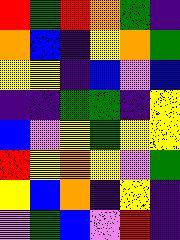[["red", "green", "red", "orange", "green", "indigo"], ["orange", "blue", "indigo", "yellow", "orange", "green"], ["yellow", "yellow", "indigo", "blue", "violet", "blue"], ["indigo", "indigo", "green", "green", "indigo", "yellow"], ["blue", "violet", "yellow", "green", "yellow", "yellow"], ["red", "yellow", "orange", "yellow", "violet", "green"], ["yellow", "blue", "orange", "indigo", "yellow", "indigo"], ["violet", "green", "blue", "violet", "red", "indigo"]]